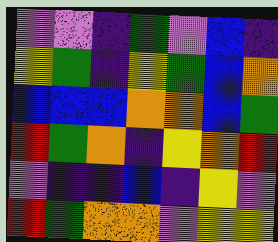[["violet", "violet", "indigo", "green", "violet", "blue", "indigo"], ["yellow", "green", "indigo", "yellow", "green", "blue", "orange"], ["blue", "blue", "blue", "orange", "orange", "blue", "green"], ["red", "green", "orange", "indigo", "yellow", "orange", "red"], ["violet", "indigo", "indigo", "blue", "indigo", "yellow", "violet"], ["red", "green", "orange", "orange", "violet", "yellow", "yellow"]]